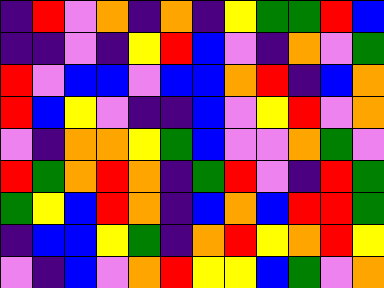[["indigo", "red", "violet", "orange", "indigo", "orange", "indigo", "yellow", "green", "green", "red", "blue"], ["indigo", "indigo", "violet", "indigo", "yellow", "red", "blue", "violet", "indigo", "orange", "violet", "green"], ["red", "violet", "blue", "blue", "violet", "blue", "blue", "orange", "red", "indigo", "blue", "orange"], ["red", "blue", "yellow", "violet", "indigo", "indigo", "blue", "violet", "yellow", "red", "violet", "orange"], ["violet", "indigo", "orange", "orange", "yellow", "green", "blue", "violet", "violet", "orange", "green", "violet"], ["red", "green", "orange", "red", "orange", "indigo", "green", "red", "violet", "indigo", "red", "green"], ["green", "yellow", "blue", "red", "orange", "indigo", "blue", "orange", "blue", "red", "red", "green"], ["indigo", "blue", "blue", "yellow", "green", "indigo", "orange", "red", "yellow", "orange", "red", "yellow"], ["violet", "indigo", "blue", "violet", "orange", "red", "yellow", "yellow", "blue", "green", "violet", "orange"]]